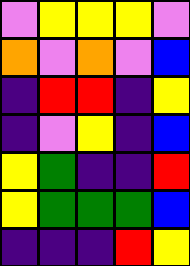[["violet", "yellow", "yellow", "yellow", "violet"], ["orange", "violet", "orange", "violet", "blue"], ["indigo", "red", "red", "indigo", "yellow"], ["indigo", "violet", "yellow", "indigo", "blue"], ["yellow", "green", "indigo", "indigo", "red"], ["yellow", "green", "green", "green", "blue"], ["indigo", "indigo", "indigo", "red", "yellow"]]